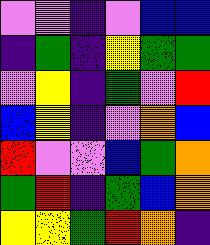[["violet", "violet", "indigo", "violet", "blue", "blue"], ["indigo", "green", "indigo", "yellow", "green", "green"], ["violet", "yellow", "indigo", "green", "violet", "red"], ["blue", "yellow", "indigo", "violet", "orange", "blue"], ["red", "violet", "violet", "blue", "green", "orange"], ["green", "red", "indigo", "green", "blue", "orange"], ["yellow", "yellow", "green", "red", "orange", "indigo"]]